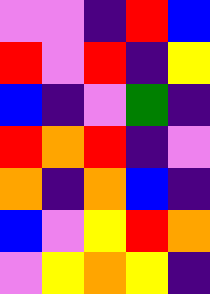[["violet", "violet", "indigo", "red", "blue"], ["red", "violet", "red", "indigo", "yellow"], ["blue", "indigo", "violet", "green", "indigo"], ["red", "orange", "red", "indigo", "violet"], ["orange", "indigo", "orange", "blue", "indigo"], ["blue", "violet", "yellow", "red", "orange"], ["violet", "yellow", "orange", "yellow", "indigo"]]